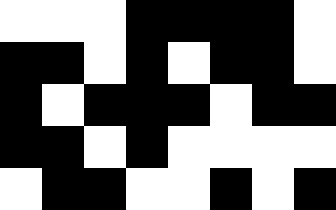[["white", "white", "white", "black", "black", "black", "black", "white"], ["black", "black", "white", "black", "white", "black", "black", "white"], ["black", "white", "black", "black", "black", "white", "black", "black"], ["black", "black", "white", "black", "white", "white", "white", "white"], ["white", "black", "black", "white", "white", "black", "white", "black"]]